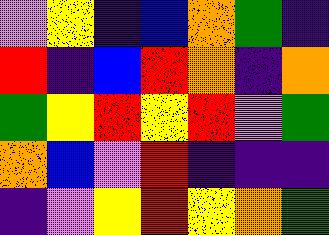[["violet", "yellow", "indigo", "blue", "orange", "green", "indigo"], ["red", "indigo", "blue", "red", "orange", "indigo", "orange"], ["green", "yellow", "red", "yellow", "red", "violet", "green"], ["orange", "blue", "violet", "red", "indigo", "indigo", "indigo"], ["indigo", "violet", "yellow", "red", "yellow", "orange", "green"]]